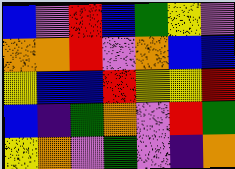[["blue", "violet", "red", "blue", "green", "yellow", "violet"], ["orange", "orange", "red", "violet", "orange", "blue", "blue"], ["yellow", "blue", "blue", "red", "yellow", "yellow", "red"], ["blue", "indigo", "green", "orange", "violet", "red", "green"], ["yellow", "orange", "violet", "green", "violet", "indigo", "orange"]]